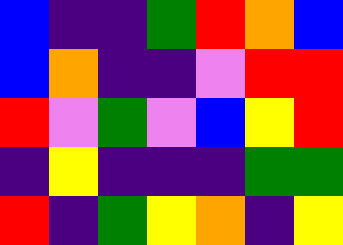[["blue", "indigo", "indigo", "green", "red", "orange", "blue"], ["blue", "orange", "indigo", "indigo", "violet", "red", "red"], ["red", "violet", "green", "violet", "blue", "yellow", "red"], ["indigo", "yellow", "indigo", "indigo", "indigo", "green", "green"], ["red", "indigo", "green", "yellow", "orange", "indigo", "yellow"]]